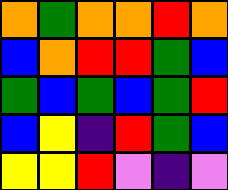[["orange", "green", "orange", "orange", "red", "orange"], ["blue", "orange", "red", "red", "green", "blue"], ["green", "blue", "green", "blue", "green", "red"], ["blue", "yellow", "indigo", "red", "green", "blue"], ["yellow", "yellow", "red", "violet", "indigo", "violet"]]